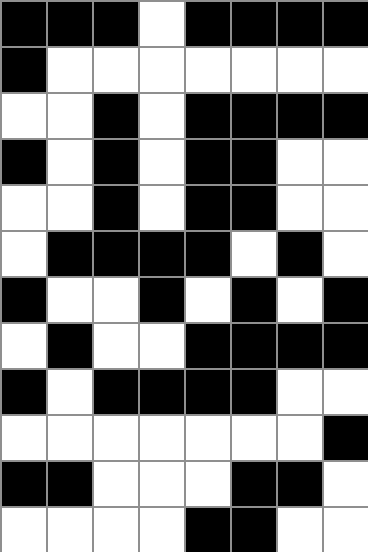[["black", "black", "black", "white", "black", "black", "black", "black"], ["black", "white", "white", "white", "white", "white", "white", "white"], ["white", "white", "black", "white", "black", "black", "black", "black"], ["black", "white", "black", "white", "black", "black", "white", "white"], ["white", "white", "black", "white", "black", "black", "white", "white"], ["white", "black", "black", "black", "black", "white", "black", "white"], ["black", "white", "white", "black", "white", "black", "white", "black"], ["white", "black", "white", "white", "black", "black", "black", "black"], ["black", "white", "black", "black", "black", "black", "white", "white"], ["white", "white", "white", "white", "white", "white", "white", "black"], ["black", "black", "white", "white", "white", "black", "black", "white"], ["white", "white", "white", "white", "black", "black", "white", "white"]]